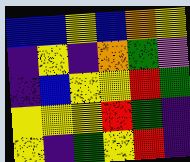[["blue", "blue", "yellow", "blue", "orange", "yellow"], ["indigo", "yellow", "indigo", "orange", "green", "violet"], ["indigo", "blue", "yellow", "yellow", "red", "green"], ["yellow", "yellow", "yellow", "red", "green", "indigo"], ["yellow", "indigo", "green", "yellow", "red", "indigo"]]